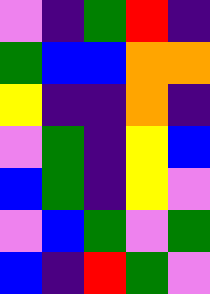[["violet", "indigo", "green", "red", "indigo"], ["green", "blue", "blue", "orange", "orange"], ["yellow", "indigo", "indigo", "orange", "indigo"], ["violet", "green", "indigo", "yellow", "blue"], ["blue", "green", "indigo", "yellow", "violet"], ["violet", "blue", "green", "violet", "green"], ["blue", "indigo", "red", "green", "violet"]]